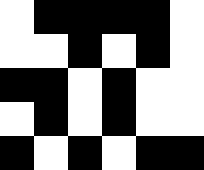[["white", "black", "black", "black", "black", "white"], ["white", "white", "black", "white", "black", "white"], ["black", "black", "white", "black", "white", "white"], ["white", "black", "white", "black", "white", "white"], ["black", "white", "black", "white", "black", "black"]]